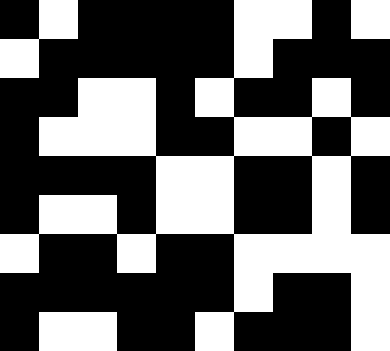[["black", "white", "black", "black", "black", "black", "white", "white", "black", "white"], ["white", "black", "black", "black", "black", "black", "white", "black", "black", "black"], ["black", "black", "white", "white", "black", "white", "black", "black", "white", "black"], ["black", "white", "white", "white", "black", "black", "white", "white", "black", "white"], ["black", "black", "black", "black", "white", "white", "black", "black", "white", "black"], ["black", "white", "white", "black", "white", "white", "black", "black", "white", "black"], ["white", "black", "black", "white", "black", "black", "white", "white", "white", "white"], ["black", "black", "black", "black", "black", "black", "white", "black", "black", "white"], ["black", "white", "white", "black", "black", "white", "black", "black", "black", "white"]]